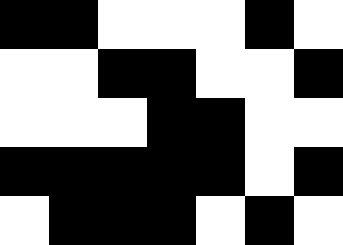[["black", "black", "white", "white", "white", "black", "white"], ["white", "white", "black", "black", "white", "white", "black"], ["white", "white", "white", "black", "black", "white", "white"], ["black", "black", "black", "black", "black", "white", "black"], ["white", "black", "black", "black", "white", "black", "white"]]